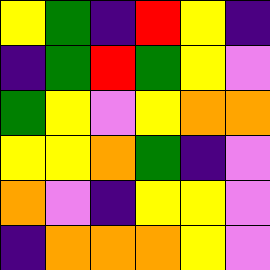[["yellow", "green", "indigo", "red", "yellow", "indigo"], ["indigo", "green", "red", "green", "yellow", "violet"], ["green", "yellow", "violet", "yellow", "orange", "orange"], ["yellow", "yellow", "orange", "green", "indigo", "violet"], ["orange", "violet", "indigo", "yellow", "yellow", "violet"], ["indigo", "orange", "orange", "orange", "yellow", "violet"]]